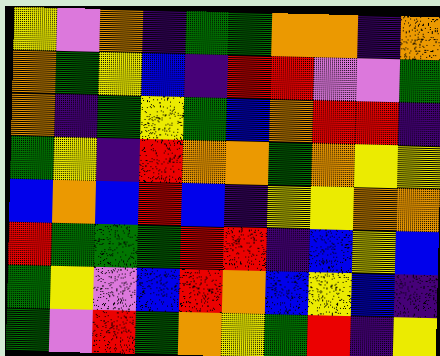[["yellow", "violet", "orange", "indigo", "green", "green", "orange", "orange", "indigo", "orange"], ["orange", "green", "yellow", "blue", "indigo", "red", "red", "violet", "violet", "green"], ["orange", "indigo", "green", "yellow", "green", "blue", "orange", "red", "red", "indigo"], ["green", "yellow", "indigo", "red", "orange", "orange", "green", "orange", "yellow", "yellow"], ["blue", "orange", "blue", "red", "blue", "indigo", "yellow", "yellow", "orange", "orange"], ["red", "green", "green", "green", "red", "red", "indigo", "blue", "yellow", "blue"], ["green", "yellow", "violet", "blue", "red", "orange", "blue", "yellow", "blue", "indigo"], ["green", "violet", "red", "green", "orange", "yellow", "green", "red", "indigo", "yellow"]]